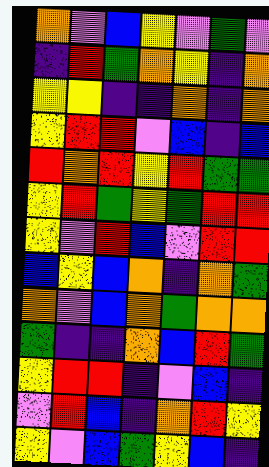[["orange", "violet", "blue", "yellow", "violet", "green", "violet"], ["indigo", "red", "green", "orange", "yellow", "indigo", "orange"], ["yellow", "yellow", "indigo", "indigo", "orange", "indigo", "orange"], ["yellow", "red", "red", "violet", "blue", "indigo", "blue"], ["red", "orange", "red", "yellow", "red", "green", "green"], ["yellow", "red", "green", "yellow", "green", "red", "red"], ["yellow", "violet", "red", "blue", "violet", "red", "red"], ["blue", "yellow", "blue", "orange", "indigo", "orange", "green"], ["orange", "violet", "blue", "orange", "green", "orange", "orange"], ["green", "indigo", "indigo", "orange", "blue", "red", "green"], ["yellow", "red", "red", "indigo", "violet", "blue", "indigo"], ["violet", "red", "blue", "indigo", "orange", "red", "yellow"], ["yellow", "violet", "blue", "green", "yellow", "blue", "indigo"]]